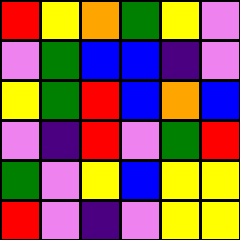[["red", "yellow", "orange", "green", "yellow", "violet"], ["violet", "green", "blue", "blue", "indigo", "violet"], ["yellow", "green", "red", "blue", "orange", "blue"], ["violet", "indigo", "red", "violet", "green", "red"], ["green", "violet", "yellow", "blue", "yellow", "yellow"], ["red", "violet", "indigo", "violet", "yellow", "yellow"]]